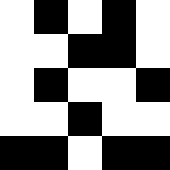[["white", "black", "white", "black", "white"], ["white", "white", "black", "black", "white"], ["white", "black", "white", "white", "black"], ["white", "white", "black", "white", "white"], ["black", "black", "white", "black", "black"]]